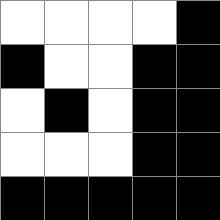[["white", "white", "white", "white", "black"], ["black", "white", "white", "black", "black"], ["white", "black", "white", "black", "black"], ["white", "white", "white", "black", "black"], ["black", "black", "black", "black", "black"]]